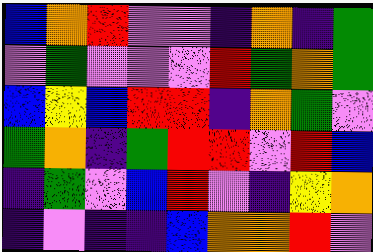[["blue", "orange", "red", "violet", "violet", "indigo", "orange", "indigo", "green"], ["violet", "green", "violet", "violet", "violet", "red", "green", "orange", "green"], ["blue", "yellow", "blue", "red", "red", "indigo", "orange", "green", "violet"], ["green", "orange", "indigo", "green", "red", "red", "violet", "red", "blue"], ["indigo", "green", "violet", "blue", "red", "violet", "indigo", "yellow", "orange"], ["indigo", "violet", "indigo", "indigo", "blue", "orange", "orange", "red", "violet"]]